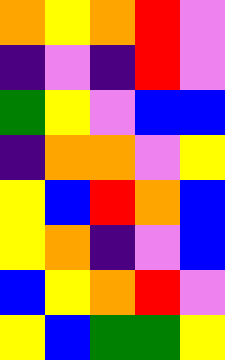[["orange", "yellow", "orange", "red", "violet"], ["indigo", "violet", "indigo", "red", "violet"], ["green", "yellow", "violet", "blue", "blue"], ["indigo", "orange", "orange", "violet", "yellow"], ["yellow", "blue", "red", "orange", "blue"], ["yellow", "orange", "indigo", "violet", "blue"], ["blue", "yellow", "orange", "red", "violet"], ["yellow", "blue", "green", "green", "yellow"]]